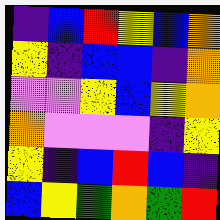[["indigo", "blue", "red", "yellow", "blue", "orange"], ["yellow", "indigo", "blue", "blue", "indigo", "orange"], ["violet", "violet", "yellow", "blue", "yellow", "orange"], ["orange", "violet", "violet", "violet", "indigo", "yellow"], ["yellow", "indigo", "blue", "red", "blue", "indigo"], ["blue", "yellow", "green", "orange", "green", "red"]]